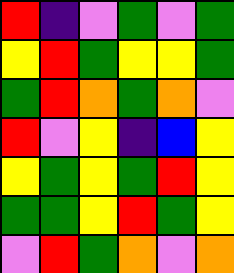[["red", "indigo", "violet", "green", "violet", "green"], ["yellow", "red", "green", "yellow", "yellow", "green"], ["green", "red", "orange", "green", "orange", "violet"], ["red", "violet", "yellow", "indigo", "blue", "yellow"], ["yellow", "green", "yellow", "green", "red", "yellow"], ["green", "green", "yellow", "red", "green", "yellow"], ["violet", "red", "green", "orange", "violet", "orange"]]